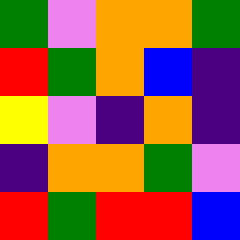[["green", "violet", "orange", "orange", "green"], ["red", "green", "orange", "blue", "indigo"], ["yellow", "violet", "indigo", "orange", "indigo"], ["indigo", "orange", "orange", "green", "violet"], ["red", "green", "red", "red", "blue"]]